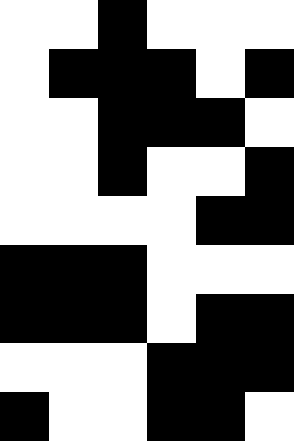[["white", "white", "black", "white", "white", "white"], ["white", "black", "black", "black", "white", "black"], ["white", "white", "black", "black", "black", "white"], ["white", "white", "black", "white", "white", "black"], ["white", "white", "white", "white", "black", "black"], ["black", "black", "black", "white", "white", "white"], ["black", "black", "black", "white", "black", "black"], ["white", "white", "white", "black", "black", "black"], ["black", "white", "white", "black", "black", "white"]]